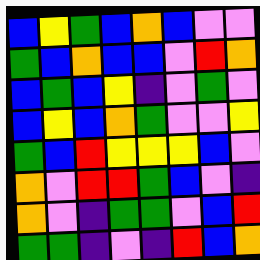[["blue", "yellow", "green", "blue", "orange", "blue", "violet", "violet"], ["green", "blue", "orange", "blue", "blue", "violet", "red", "orange"], ["blue", "green", "blue", "yellow", "indigo", "violet", "green", "violet"], ["blue", "yellow", "blue", "orange", "green", "violet", "violet", "yellow"], ["green", "blue", "red", "yellow", "yellow", "yellow", "blue", "violet"], ["orange", "violet", "red", "red", "green", "blue", "violet", "indigo"], ["orange", "violet", "indigo", "green", "green", "violet", "blue", "red"], ["green", "green", "indigo", "violet", "indigo", "red", "blue", "orange"]]